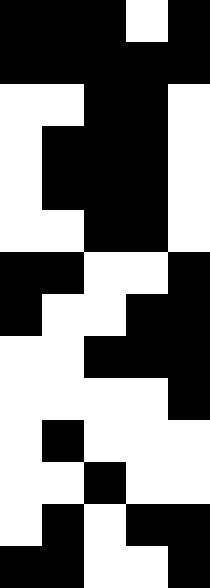[["black", "black", "black", "white", "black"], ["black", "black", "black", "black", "black"], ["white", "white", "black", "black", "white"], ["white", "black", "black", "black", "white"], ["white", "black", "black", "black", "white"], ["white", "white", "black", "black", "white"], ["black", "black", "white", "white", "black"], ["black", "white", "white", "black", "black"], ["white", "white", "black", "black", "black"], ["white", "white", "white", "white", "black"], ["white", "black", "white", "white", "white"], ["white", "white", "black", "white", "white"], ["white", "black", "white", "black", "black"], ["black", "black", "white", "white", "black"]]